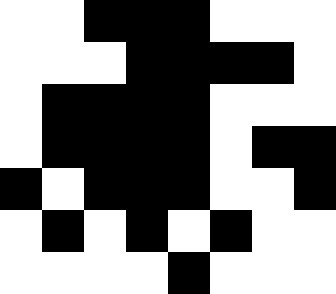[["white", "white", "black", "black", "black", "white", "white", "white"], ["white", "white", "white", "black", "black", "black", "black", "white"], ["white", "black", "black", "black", "black", "white", "white", "white"], ["white", "black", "black", "black", "black", "white", "black", "black"], ["black", "white", "black", "black", "black", "white", "white", "black"], ["white", "black", "white", "black", "white", "black", "white", "white"], ["white", "white", "white", "white", "black", "white", "white", "white"]]